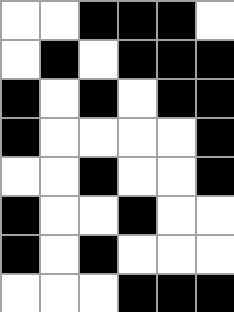[["white", "white", "black", "black", "black", "white"], ["white", "black", "white", "black", "black", "black"], ["black", "white", "black", "white", "black", "black"], ["black", "white", "white", "white", "white", "black"], ["white", "white", "black", "white", "white", "black"], ["black", "white", "white", "black", "white", "white"], ["black", "white", "black", "white", "white", "white"], ["white", "white", "white", "black", "black", "black"]]